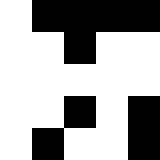[["white", "black", "black", "black", "black"], ["white", "white", "black", "white", "white"], ["white", "white", "white", "white", "white"], ["white", "white", "black", "white", "black"], ["white", "black", "white", "white", "black"]]